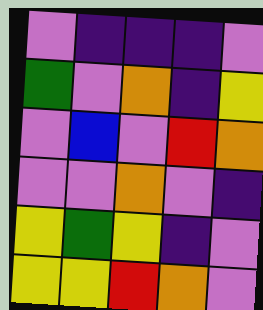[["violet", "indigo", "indigo", "indigo", "violet"], ["green", "violet", "orange", "indigo", "yellow"], ["violet", "blue", "violet", "red", "orange"], ["violet", "violet", "orange", "violet", "indigo"], ["yellow", "green", "yellow", "indigo", "violet"], ["yellow", "yellow", "red", "orange", "violet"]]